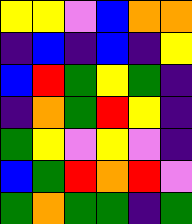[["yellow", "yellow", "violet", "blue", "orange", "orange"], ["indigo", "blue", "indigo", "blue", "indigo", "yellow"], ["blue", "red", "green", "yellow", "green", "indigo"], ["indigo", "orange", "green", "red", "yellow", "indigo"], ["green", "yellow", "violet", "yellow", "violet", "indigo"], ["blue", "green", "red", "orange", "red", "violet"], ["green", "orange", "green", "green", "indigo", "green"]]